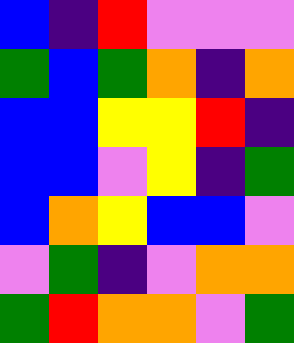[["blue", "indigo", "red", "violet", "violet", "violet"], ["green", "blue", "green", "orange", "indigo", "orange"], ["blue", "blue", "yellow", "yellow", "red", "indigo"], ["blue", "blue", "violet", "yellow", "indigo", "green"], ["blue", "orange", "yellow", "blue", "blue", "violet"], ["violet", "green", "indigo", "violet", "orange", "orange"], ["green", "red", "orange", "orange", "violet", "green"]]